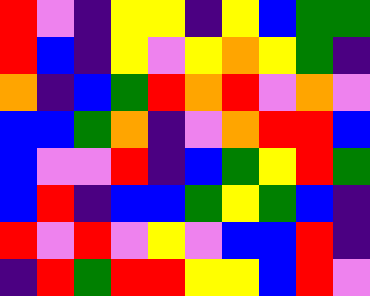[["red", "violet", "indigo", "yellow", "yellow", "indigo", "yellow", "blue", "green", "green"], ["red", "blue", "indigo", "yellow", "violet", "yellow", "orange", "yellow", "green", "indigo"], ["orange", "indigo", "blue", "green", "red", "orange", "red", "violet", "orange", "violet"], ["blue", "blue", "green", "orange", "indigo", "violet", "orange", "red", "red", "blue"], ["blue", "violet", "violet", "red", "indigo", "blue", "green", "yellow", "red", "green"], ["blue", "red", "indigo", "blue", "blue", "green", "yellow", "green", "blue", "indigo"], ["red", "violet", "red", "violet", "yellow", "violet", "blue", "blue", "red", "indigo"], ["indigo", "red", "green", "red", "red", "yellow", "yellow", "blue", "red", "violet"]]